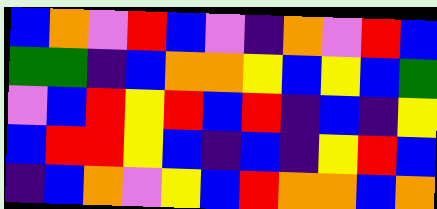[["blue", "orange", "violet", "red", "blue", "violet", "indigo", "orange", "violet", "red", "blue"], ["green", "green", "indigo", "blue", "orange", "orange", "yellow", "blue", "yellow", "blue", "green"], ["violet", "blue", "red", "yellow", "red", "blue", "red", "indigo", "blue", "indigo", "yellow"], ["blue", "red", "red", "yellow", "blue", "indigo", "blue", "indigo", "yellow", "red", "blue"], ["indigo", "blue", "orange", "violet", "yellow", "blue", "red", "orange", "orange", "blue", "orange"]]